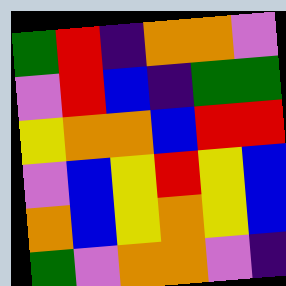[["green", "red", "indigo", "orange", "orange", "violet"], ["violet", "red", "blue", "indigo", "green", "green"], ["yellow", "orange", "orange", "blue", "red", "red"], ["violet", "blue", "yellow", "red", "yellow", "blue"], ["orange", "blue", "yellow", "orange", "yellow", "blue"], ["green", "violet", "orange", "orange", "violet", "indigo"]]